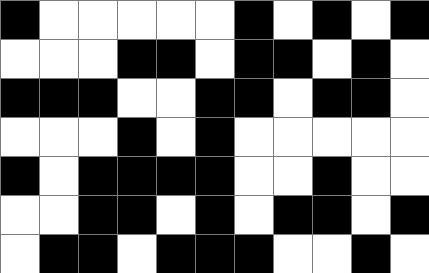[["black", "white", "white", "white", "white", "white", "black", "white", "black", "white", "black"], ["white", "white", "white", "black", "black", "white", "black", "black", "white", "black", "white"], ["black", "black", "black", "white", "white", "black", "black", "white", "black", "black", "white"], ["white", "white", "white", "black", "white", "black", "white", "white", "white", "white", "white"], ["black", "white", "black", "black", "black", "black", "white", "white", "black", "white", "white"], ["white", "white", "black", "black", "white", "black", "white", "black", "black", "white", "black"], ["white", "black", "black", "white", "black", "black", "black", "white", "white", "black", "white"]]